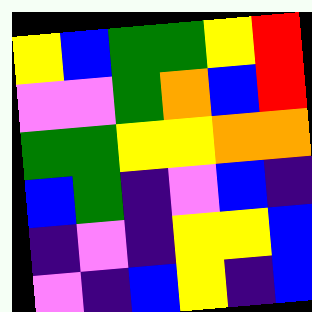[["yellow", "blue", "green", "green", "yellow", "red"], ["violet", "violet", "green", "orange", "blue", "red"], ["green", "green", "yellow", "yellow", "orange", "orange"], ["blue", "green", "indigo", "violet", "blue", "indigo"], ["indigo", "violet", "indigo", "yellow", "yellow", "blue"], ["violet", "indigo", "blue", "yellow", "indigo", "blue"]]